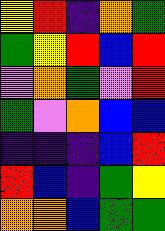[["yellow", "red", "indigo", "orange", "green"], ["green", "yellow", "red", "blue", "red"], ["violet", "orange", "green", "violet", "red"], ["green", "violet", "orange", "blue", "blue"], ["indigo", "indigo", "indigo", "blue", "red"], ["red", "blue", "indigo", "green", "yellow"], ["orange", "orange", "blue", "green", "green"]]